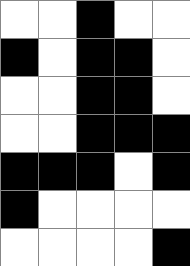[["white", "white", "black", "white", "white"], ["black", "white", "black", "black", "white"], ["white", "white", "black", "black", "white"], ["white", "white", "black", "black", "black"], ["black", "black", "black", "white", "black"], ["black", "white", "white", "white", "white"], ["white", "white", "white", "white", "black"]]